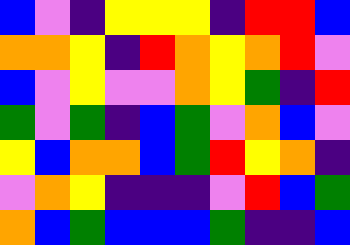[["blue", "violet", "indigo", "yellow", "yellow", "yellow", "indigo", "red", "red", "blue"], ["orange", "orange", "yellow", "indigo", "red", "orange", "yellow", "orange", "red", "violet"], ["blue", "violet", "yellow", "violet", "violet", "orange", "yellow", "green", "indigo", "red"], ["green", "violet", "green", "indigo", "blue", "green", "violet", "orange", "blue", "violet"], ["yellow", "blue", "orange", "orange", "blue", "green", "red", "yellow", "orange", "indigo"], ["violet", "orange", "yellow", "indigo", "indigo", "indigo", "violet", "red", "blue", "green"], ["orange", "blue", "green", "blue", "blue", "blue", "green", "indigo", "indigo", "blue"]]